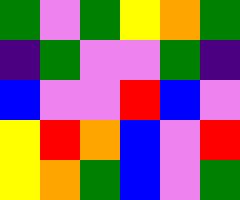[["green", "violet", "green", "yellow", "orange", "green"], ["indigo", "green", "violet", "violet", "green", "indigo"], ["blue", "violet", "violet", "red", "blue", "violet"], ["yellow", "red", "orange", "blue", "violet", "red"], ["yellow", "orange", "green", "blue", "violet", "green"]]